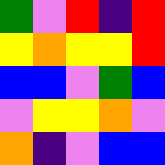[["green", "violet", "red", "indigo", "red"], ["yellow", "orange", "yellow", "yellow", "red"], ["blue", "blue", "violet", "green", "blue"], ["violet", "yellow", "yellow", "orange", "violet"], ["orange", "indigo", "violet", "blue", "blue"]]